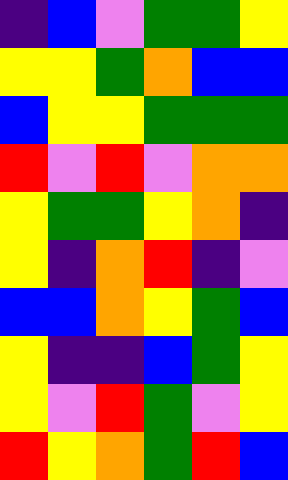[["indigo", "blue", "violet", "green", "green", "yellow"], ["yellow", "yellow", "green", "orange", "blue", "blue"], ["blue", "yellow", "yellow", "green", "green", "green"], ["red", "violet", "red", "violet", "orange", "orange"], ["yellow", "green", "green", "yellow", "orange", "indigo"], ["yellow", "indigo", "orange", "red", "indigo", "violet"], ["blue", "blue", "orange", "yellow", "green", "blue"], ["yellow", "indigo", "indigo", "blue", "green", "yellow"], ["yellow", "violet", "red", "green", "violet", "yellow"], ["red", "yellow", "orange", "green", "red", "blue"]]